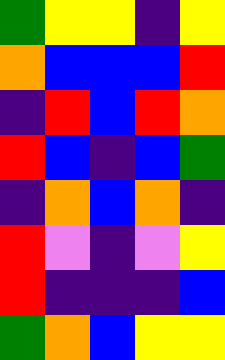[["green", "yellow", "yellow", "indigo", "yellow"], ["orange", "blue", "blue", "blue", "red"], ["indigo", "red", "blue", "red", "orange"], ["red", "blue", "indigo", "blue", "green"], ["indigo", "orange", "blue", "orange", "indigo"], ["red", "violet", "indigo", "violet", "yellow"], ["red", "indigo", "indigo", "indigo", "blue"], ["green", "orange", "blue", "yellow", "yellow"]]